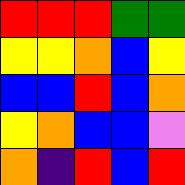[["red", "red", "red", "green", "green"], ["yellow", "yellow", "orange", "blue", "yellow"], ["blue", "blue", "red", "blue", "orange"], ["yellow", "orange", "blue", "blue", "violet"], ["orange", "indigo", "red", "blue", "red"]]